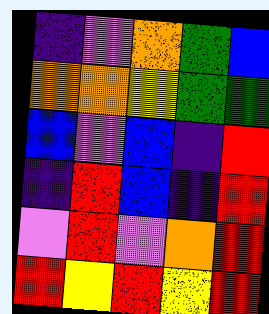[["indigo", "violet", "orange", "green", "blue"], ["orange", "orange", "yellow", "green", "green"], ["blue", "violet", "blue", "indigo", "red"], ["indigo", "red", "blue", "indigo", "red"], ["violet", "red", "violet", "orange", "red"], ["red", "yellow", "red", "yellow", "red"]]